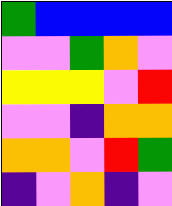[["green", "blue", "blue", "blue", "blue"], ["violet", "violet", "green", "orange", "violet"], ["yellow", "yellow", "yellow", "violet", "red"], ["violet", "violet", "indigo", "orange", "orange"], ["orange", "orange", "violet", "red", "green"], ["indigo", "violet", "orange", "indigo", "violet"]]